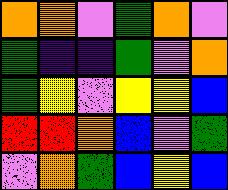[["orange", "orange", "violet", "green", "orange", "violet"], ["green", "indigo", "indigo", "green", "violet", "orange"], ["green", "yellow", "violet", "yellow", "yellow", "blue"], ["red", "red", "orange", "blue", "violet", "green"], ["violet", "orange", "green", "blue", "yellow", "blue"]]